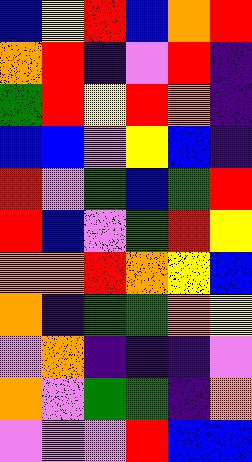[["blue", "yellow", "red", "blue", "orange", "red"], ["orange", "red", "indigo", "violet", "red", "indigo"], ["green", "red", "yellow", "red", "orange", "indigo"], ["blue", "blue", "violet", "yellow", "blue", "indigo"], ["red", "violet", "green", "blue", "green", "red"], ["red", "blue", "violet", "green", "red", "yellow"], ["orange", "orange", "red", "orange", "yellow", "blue"], ["orange", "indigo", "green", "green", "orange", "yellow"], ["violet", "orange", "indigo", "indigo", "indigo", "violet"], ["orange", "violet", "green", "green", "indigo", "orange"], ["violet", "violet", "violet", "red", "blue", "blue"]]